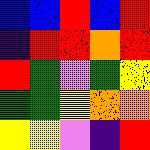[["blue", "blue", "red", "blue", "red"], ["indigo", "red", "red", "orange", "red"], ["red", "green", "violet", "green", "yellow"], ["green", "green", "yellow", "orange", "orange"], ["yellow", "yellow", "violet", "indigo", "red"]]